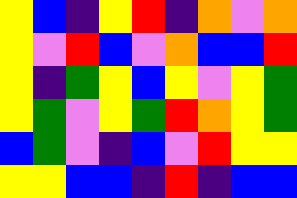[["yellow", "blue", "indigo", "yellow", "red", "indigo", "orange", "violet", "orange"], ["yellow", "violet", "red", "blue", "violet", "orange", "blue", "blue", "red"], ["yellow", "indigo", "green", "yellow", "blue", "yellow", "violet", "yellow", "green"], ["yellow", "green", "violet", "yellow", "green", "red", "orange", "yellow", "green"], ["blue", "green", "violet", "indigo", "blue", "violet", "red", "yellow", "yellow"], ["yellow", "yellow", "blue", "blue", "indigo", "red", "indigo", "blue", "blue"]]